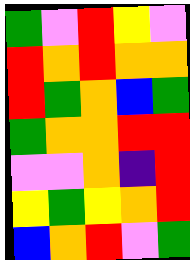[["green", "violet", "red", "yellow", "violet"], ["red", "orange", "red", "orange", "orange"], ["red", "green", "orange", "blue", "green"], ["green", "orange", "orange", "red", "red"], ["violet", "violet", "orange", "indigo", "red"], ["yellow", "green", "yellow", "orange", "red"], ["blue", "orange", "red", "violet", "green"]]